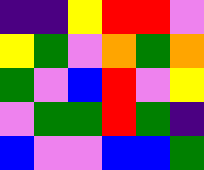[["indigo", "indigo", "yellow", "red", "red", "violet"], ["yellow", "green", "violet", "orange", "green", "orange"], ["green", "violet", "blue", "red", "violet", "yellow"], ["violet", "green", "green", "red", "green", "indigo"], ["blue", "violet", "violet", "blue", "blue", "green"]]